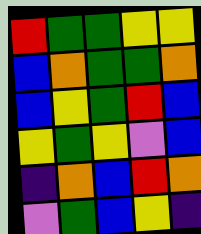[["red", "green", "green", "yellow", "yellow"], ["blue", "orange", "green", "green", "orange"], ["blue", "yellow", "green", "red", "blue"], ["yellow", "green", "yellow", "violet", "blue"], ["indigo", "orange", "blue", "red", "orange"], ["violet", "green", "blue", "yellow", "indigo"]]